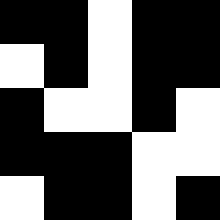[["black", "black", "white", "black", "black"], ["white", "black", "white", "black", "black"], ["black", "white", "white", "black", "white"], ["black", "black", "black", "white", "white"], ["white", "black", "black", "white", "black"]]